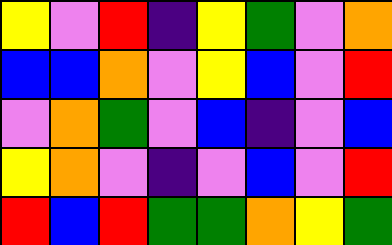[["yellow", "violet", "red", "indigo", "yellow", "green", "violet", "orange"], ["blue", "blue", "orange", "violet", "yellow", "blue", "violet", "red"], ["violet", "orange", "green", "violet", "blue", "indigo", "violet", "blue"], ["yellow", "orange", "violet", "indigo", "violet", "blue", "violet", "red"], ["red", "blue", "red", "green", "green", "orange", "yellow", "green"]]